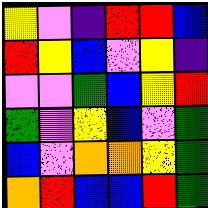[["yellow", "violet", "indigo", "red", "red", "blue"], ["red", "yellow", "blue", "violet", "yellow", "indigo"], ["violet", "violet", "green", "blue", "yellow", "red"], ["green", "violet", "yellow", "blue", "violet", "green"], ["blue", "violet", "orange", "orange", "yellow", "green"], ["orange", "red", "blue", "blue", "red", "green"]]